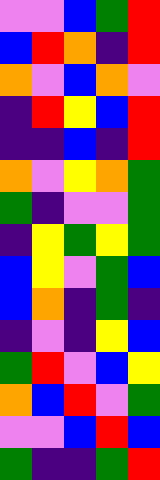[["violet", "violet", "blue", "green", "red"], ["blue", "red", "orange", "indigo", "red"], ["orange", "violet", "blue", "orange", "violet"], ["indigo", "red", "yellow", "blue", "red"], ["indigo", "indigo", "blue", "indigo", "red"], ["orange", "violet", "yellow", "orange", "green"], ["green", "indigo", "violet", "violet", "green"], ["indigo", "yellow", "green", "yellow", "green"], ["blue", "yellow", "violet", "green", "blue"], ["blue", "orange", "indigo", "green", "indigo"], ["indigo", "violet", "indigo", "yellow", "blue"], ["green", "red", "violet", "blue", "yellow"], ["orange", "blue", "red", "violet", "green"], ["violet", "violet", "blue", "red", "blue"], ["green", "indigo", "indigo", "green", "red"]]